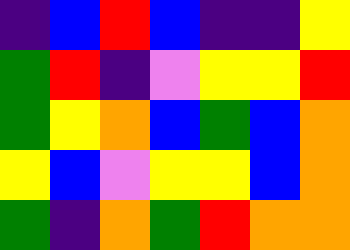[["indigo", "blue", "red", "blue", "indigo", "indigo", "yellow"], ["green", "red", "indigo", "violet", "yellow", "yellow", "red"], ["green", "yellow", "orange", "blue", "green", "blue", "orange"], ["yellow", "blue", "violet", "yellow", "yellow", "blue", "orange"], ["green", "indigo", "orange", "green", "red", "orange", "orange"]]